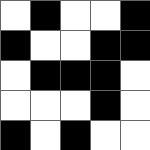[["white", "black", "white", "white", "black"], ["black", "white", "white", "black", "black"], ["white", "black", "black", "black", "white"], ["white", "white", "white", "black", "white"], ["black", "white", "black", "white", "white"]]